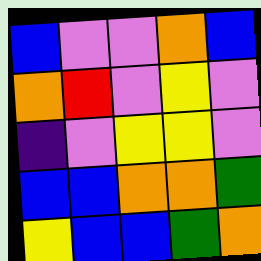[["blue", "violet", "violet", "orange", "blue"], ["orange", "red", "violet", "yellow", "violet"], ["indigo", "violet", "yellow", "yellow", "violet"], ["blue", "blue", "orange", "orange", "green"], ["yellow", "blue", "blue", "green", "orange"]]